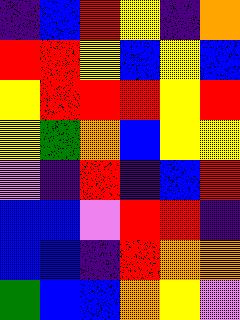[["indigo", "blue", "red", "yellow", "indigo", "orange"], ["red", "red", "yellow", "blue", "yellow", "blue"], ["yellow", "red", "red", "red", "yellow", "red"], ["yellow", "green", "orange", "blue", "yellow", "yellow"], ["violet", "indigo", "red", "indigo", "blue", "red"], ["blue", "blue", "violet", "red", "red", "indigo"], ["blue", "blue", "indigo", "red", "orange", "orange"], ["green", "blue", "blue", "orange", "yellow", "violet"]]